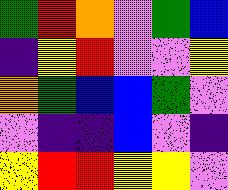[["green", "red", "orange", "violet", "green", "blue"], ["indigo", "yellow", "red", "violet", "violet", "yellow"], ["orange", "green", "blue", "blue", "green", "violet"], ["violet", "indigo", "indigo", "blue", "violet", "indigo"], ["yellow", "red", "red", "yellow", "yellow", "violet"]]